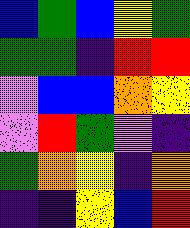[["blue", "green", "blue", "yellow", "green"], ["green", "green", "indigo", "red", "red"], ["violet", "blue", "blue", "orange", "yellow"], ["violet", "red", "green", "violet", "indigo"], ["green", "orange", "yellow", "indigo", "orange"], ["indigo", "indigo", "yellow", "blue", "red"]]